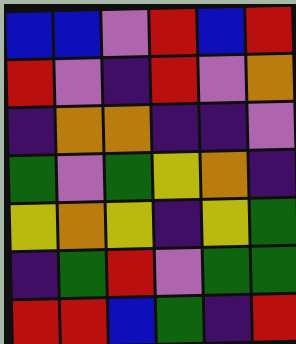[["blue", "blue", "violet", "red", "blue", "red"], ["red", "violet", "indigo", "red", "violet", "orange"], ["indigo", "orange", "orange", "indigo", "indigo", "violet"], ["green", "violet", "green", "yellow", "orange", "indigo"], ["yellow", "orange", "yellow", "indigo", "yellow", "green"], ["indigo", "green", "red", "violet", "green", "green"], ["red", "red", "blue", "green", "indigo", "red"]]